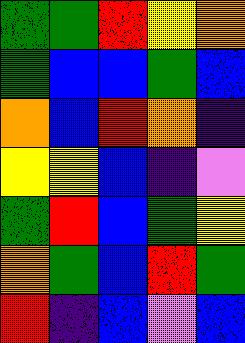[["green", "green", "red", "yellow", "orange"], ["green", "blue", "blue", "green", "blue"], ["orange", "blue", "red", "orange", "indigo"], ["yellow", "yellow", "blue", "indigo", "violet"], ["green", "red", "blue", "green", "yellow"], ["orange", "green", "blue", "red", "green"], ["red", "indigo", "blue", "violet", "blue"]]